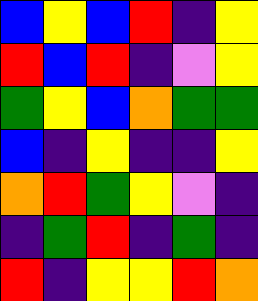[["blue", "yellow", "blue", "red", "indigo", "yellow"], ["red", "blue", "red", "indigo", "violet", "yellow"], ["green", "yellow", "blue", "orange", "green", "green"], ["blue", "indigo", "yellow", "indigo", "indigo", "yellow"], ["orange", "red", "green", "yellow", "violet", "indigo"], ["indigo", "green", "red", "indigo", "green", "indigo"], ["red", "indigo", "yellow", "yellow", "red", "orange"]]